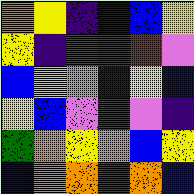[["orange", "yellow", "indigo", "indigo", "blue", "yellow"], ["yellow", "indigo", "red", "green", "red", "violet"], ["blue", "yellow", "violet", "indigo", "yellow", "blue"], ["yellow", "blue", "violet", "green", "violet", "indigo"], ["green", "orange", "yellow", "orange", "blue", "yellow"], ["blue", "orange", "orange", "green", "orange", "blue"]]